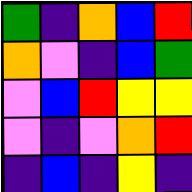[["green", "indigo", "orange", "blue", "red"], ["orange", "violet", "indigo", "blue", "green"], ["violet", "blue", "red", "yellow", "yellow"], ["violet", "indigo", "violet", "orange", "red"], ["indigo", "blue", "indigo", "yellow", "indigo"]]